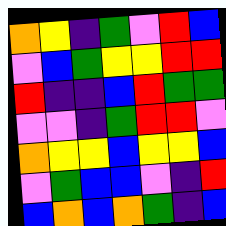[["orange", "yellow", "indigo", "green", "violet", "red", "blue"], ["violet", "blue", "green", "yellow", "yellow", "red", "red"], ["red", "indigo", "indigo", "blue", "red", "green", "green"], ["violet", "violet", "indigo", "green", "red", "red", "violet"], ["orange", "yellow", "yellow", "blue", "yellow", "yellow", "blue"], ["violet", "green", "blue", "blue", "violet", "indigo", "red"], ["blue", "orange", "blue", "orange", "green", "indigo", "blue"]]